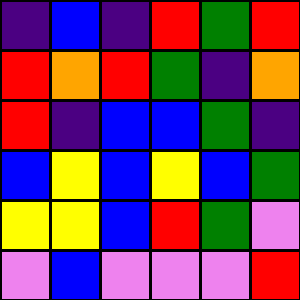[["indigo", "blue", "indigo", "red", "green", "red"], ["red", "orange", "red", "green", "indigo", "orange"], ["red", "indigo", "blue", "blue", "green", "indigo"], ["blue", "yellow", "blue", "yellow", "blue", "green"], ["yellow", "yellow", "blue", "red", "green", "violet"], ["violet", "blue", "violet", "violet", "violet", "red"]]